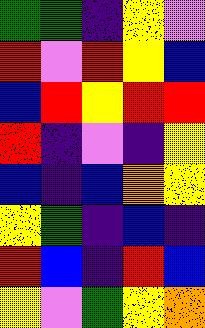[["green", "green", "indigo", "yellow", "violet"], ["red", "violet", "red", "yellow", "blue"], ["blue", "red", "yellow", "red", "red"], ["red", "indigo", "violet", "indigo", "yellow"], ["blue", "indigo", "blue", "orange", "yellow"], ["yellow", "green", "indigo", "blue", "indigo"], ["red", "blue", "indigo", "red", "blue"], ["yellow", "violet", "green", "yellow", "orange"]]